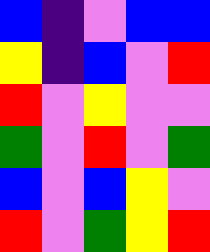[["blue", "indigo", "violet", "blue", "blue"], ["yellow", "indigo", "blue", "violet", "red"], ["red", "violet", "yellow", "violet", "violet"], ["green", "violet", "red", "violet", "green"], ["blue", "violet", "blue", "yellow", "violet"], ["red", "violet", "green", "yellow", "red"]]